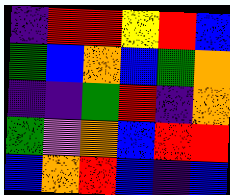[["indigo", "red", "red", "yellow", "red", "blue"], ["green", "blue", "orange", "blue", "green", "orange"], ["indigo", "indigo", "green", "red", "indigo", "orange"], ["green", "violet", "orange", "blue", "red", "red"], ["blue", "orange", "red", "blue", "indigo", "blue"]]